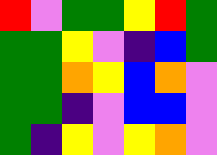[["red", "violet", "green", "green", "yellow", "red", "green"], ["green", "green", "yellow", "violet", "indigo", "blue", "green"], ["green", "green", "orange", "yellow", "blue", "orange", "violet"], ["green", "green", "indigo", "violet", "blue", "blue", "violet"], ["green", "indigo", "yellow", "violet", "yellow", "orange", "violet"]]